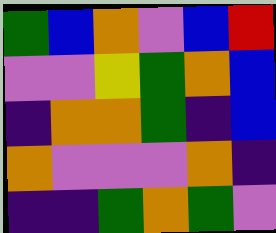[["green", "blue", "orange", "violet", "blue", "red"], ["violet", "violet", "yellow", "green", "orange", "blue"], ["indigo", "orange", "orange", "green", "indigo", "blue"], ["orange", "violet", "violet", "violet", "orange", "indigo"], ["indigo", "indigo", "green", "orange", "green", "violet"]]